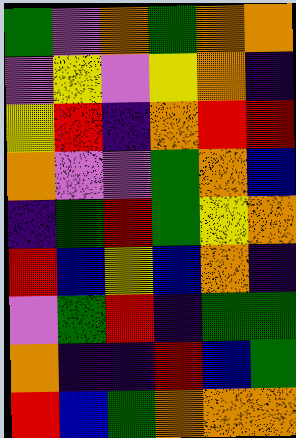[["green", "violet", "orange", "green", "orange", "orange"], ["violet", "yellow", "violet", "yellow", "orange", "indigo"], ["yellow", "red", "indigo", "orange", "red", "red"], ["orange", "violet", "violet", "green", "orange", "blue"], ["indigo", "green", "red", "green", "yellow", "orange"], ["red", "blue", "yellow", "blue", "orange", "indigo"], ["violet", "green", "red", "indigo", "green", "green"], ["orange", "indigo", "indigo", "red", "blue", "green"], ["red", "blue", "green", "orange", "orange", "orange"]]